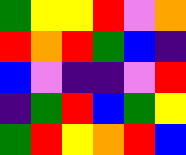[["green", "yellow", "yellow", "red", "violet", "orange"], ["red", "orange", "red", "green", "blue", "indigo"], ["blue", "violet", "indigo", "indigo", "violet", "red"], ["indigo", "green", "red", "blue", "green", "yellow"], ["green", "red", "yellow", "orange", "red", "blue"]]